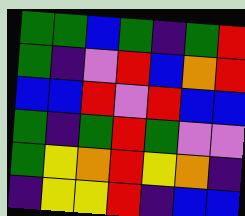[["green", "green", "blue", "green", "indigo", "green", "red"], ["green", "indigo", "violet", "red", "blue", "orange", "red"], ["blue", "blue", "red", "violet", "red", "blue", "blue"], ["green", "indigo", "green", "red", "green", "violet", "violet"], ["green", "yellow", "orange", "red", "yellow", "orange", "indigo"], ["indigo", "yellow", "yellow", "red", "indigo", "blue", "blue"]]